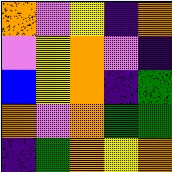[["orange", "violet", "yellow", "indigo", "orange"], ["violet", "yellow", "orange", "violet", "indigo"], ["blue", "yellow", "orange", "indigo", "green"], ["orange", "violet", "orange", "green", "green"], ["indigo", "green", "orange", "yellow", "orange"]]